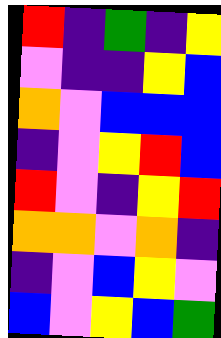[["red", "indigo", "green", "indigo", "yellow"], ["violet", "indigo", "indigo", "yellow", "blue"], ["orange", "violet", "blue", "blue", "blue"], ["indigo", "violet", "yellow", "red", "blue"], ["red", "violet", "indigo", "yellow", "red"], ["orange", "orange", "violet", "orange", "indigo"], ["indigo", "violet", "blue", "yellow", "violet"], ["blue", "violet", "yellow", "blue", "green"]]